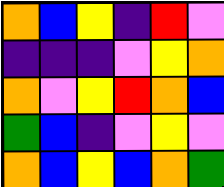[["orange", "blue", "yellow", "indigo", "red", "violet"], ["indigo", "indigo", "indigo", "violet", "yellow", "orange"], ["orange", "violet", "yellow", "red", "orange", "blue"], ["green", "blue", "indigo", "violet", "yellow", "violet"], ["orange", "blue", "yellow", "blue", "orange", "green"]]